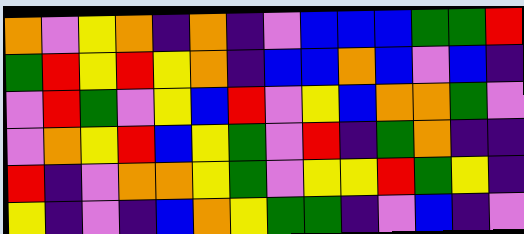[["orange", "violet", "yellow", "orange", "indigo", "orange", "indigo", "violet", "blue", "blue", "blue", "green", "green", "red"], ["green", "red", "yellow", "red", "yellow", "orange", "indigo", "blue", "blue", "orange", "blue", "violet", "blue", "indigo"], ["violet", "red", "green", "violet", "yellow", "blue", "red", "violet", "yellow", "blue", "orange", "orange", "green", "violet"], ["violet", "orange", "yellow", "red", "blue", "yellow", "green", "violet", "red", "indigo", "green", "orange", "indigo", "indigo"], ["red", "indigo", "violet", "orange", "orange", "yellow", "green", "violet", "yellow", "yellow", "red", "green", "yellow", "indigo"], ["yellow", "indigo", "violet", "indigo", "blue", "orange", "yellow", "green", "green", "indigo", "violet", "blue", "indigo", "violet"]]